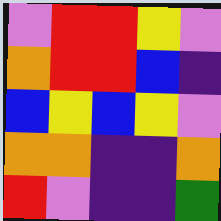[["violet", "red", "red", "yellow", "violet"], ["orange", "red", "red", "blue", "indigo"], ["blue", "yellow", "blue", "yellow", "violet"], ["orange", "orange", "indigo", "indigo", "orange"], ["red", "violet", "indigo", "indigo", "green"]]